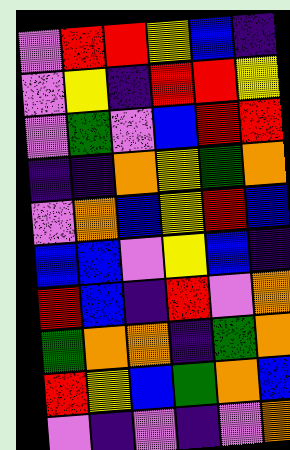[["violet", "red", "red", "yellow", "blue", "indigo"], ["violet", "yellow", "indigo", "red", "red", "yellow"], ["violet", "green", "violet", "blue", "red", "red"], ["indigo", "indigo", "orange", "yellow", "green", "orange"], ["violet", "orange", "blue", "yellow", "red", "blue"], ["blue", "blue", "violet", "yellow", "blue", "indigo"], ["red", "blue", "indigo", "red", "violet", "orange"], ["green", "orange", "orange", "indigo", "green", "orange"], ["red", "yellow", "blue", "green", "orange", "blue"], ["violet", "indigo", "violet", "indigo", "violet", "orange"]]